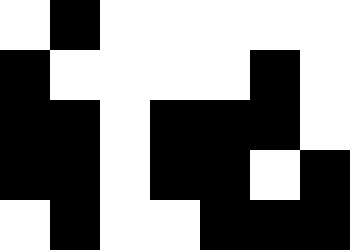[["white", "black", "white", "white", "white", "white", "white"], ["black", "white", "white", "white", "white", "black", "white"], ["black", "black", "white", "black", "black", "black", "white"], ["black", "black", "white", "black", "black", "white", "black"], ["white", "black", "white", "white", "black", "black", "black"]]